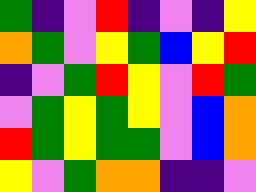[["green", "indigo", "violet", "red", "indigo", "violet", "indigo", "yellow"], ["orange", "green", "violet", "yellow", "green", "blue", "yellow", "red"], ["indigo", "violet", "green", "red", "yellow", "violet", "red", "green"], ["violet", "green", "yellow", "green", "yellow", "violet", "blue", "orange"], ["red", "green", "yellow", "green", "green", "violet", "blue", "orange"], ["yellow", "violet", "green", "orange", "orange", "indigo", "indigo", "violet"]]